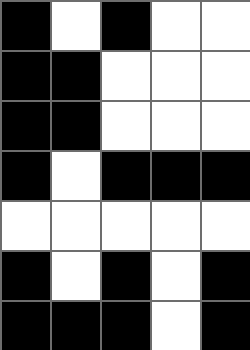[["black", "white", "black", "white", "white"], ["black", "black", "white", "white", "white"], ["black", "black", "white", "white", "white"], ["black", "white", "black", "black", "black"], ["white", "white", "white", "white", "white"], ["black", "white", "black", "white", "black"], ["black", "black", "black", "white", "black"]]